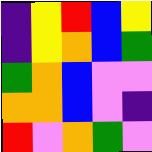[["indigo", "yellow", "red", "blue", "yellow"], ["indigo", "yellow", "orange", "blue", "green"], ["green", "orange", "blue", "violet", "violet"], ["orange", "orange", "blue", "violet", "indigo"], ["red", "violet", "orange", "green", "violet"]]